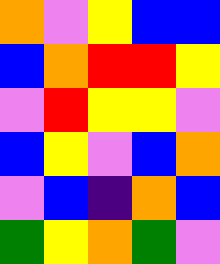[["orange", "violet", "yellow", "blue", "blue"], ["blue", "orange", "red", "red", "yellow"], ["violet", "red", "yellow", "yellow", "violet"], ["blue", "yellow", "violet", "blue", "orange"], ["violet", "blue", "indigo", "orange", "blue"], ["green", "yellow", "orange", "green", "violet"]]